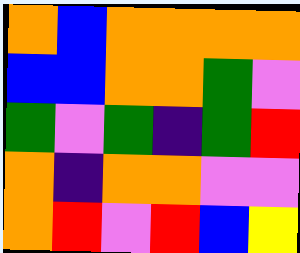[["orange", "blue", "orange", "orange", "orange", "orange"], ["blue", "blue", "orange", "orange", "green", "violet"], ["green", "violet", "green", "indigo", "green", "red"], ["orange", "indigo", "orange", "orange", "violet", "violet"], ["orange", "red", "violet", "red", "blue", "yellow"]]